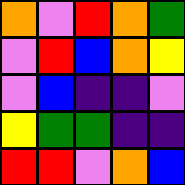[["orange", "violet", "red", "orange", "green"], ["violet", "red", "blue", "orange", "yellow"], ["violet", "blue", "indigo", "indigo", "violet"], ["yellow", "green", "green", "indigo", "indigo"], ["red", "red", "violet", "orange", "blue"]]